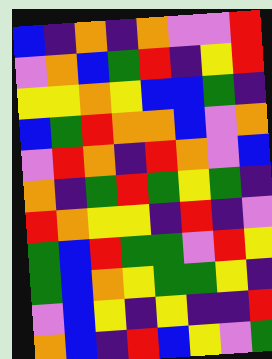[["blue", "indigo", "orange", "indigo", "orange", "violet", "violet", "red"], ["violet", "orange", "blue", "green", "red", "indigo", "yellow", "red"], ["yellow", "yellow", "orange", "yellow", "blue", "blue", "green", "indigo"], ["blue", "green", "red", "orange", "orange", "blue", "violet", "orange"], ["violet", "red", "orange", "indigo", "red", "orange", "violet", "blue"], ["orange", "indigo", "green", "red", "green", "yellow", "green", "indigo"], ["red", "orange", "yellow", "yellow", "indigo", "red", "indigo", "violet"], ["green", "blue", "red", "green", "green", "violet", "red", "yellow"], ["green", "blue", "orange", "yellow", "green", "green", "yellow", "indigo"], ["violet", "blue", "yellow", "indigo", "yellow", "indigo", "indigo", "red"], ["orange", "blue", "indigo", "red", "blue", "yellow", "violet", "green"]]